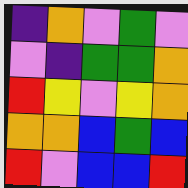[["indigo", "orange", "violet", "green", "violet"], ["violet", "indigo", "green", "green", "orange"], ["red", "yellow", "violet", "yellow", "orange"], ["orange", "orange", "blue", "green", "blue"], ["red", "violet", "blue", "blue", "red"]]